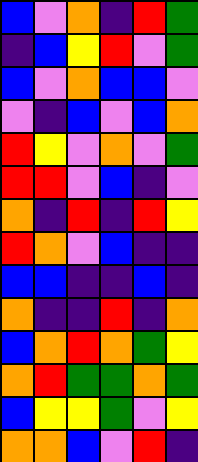[["blue", "violet", "orange", "indigo", "red", "green"], ["indigo", "blue", "yellow", "red", "violet", "green"], ["blue", "violet", "orange", "blue", "blue", "violet"], ["violet", "indigo", "blue", "violet", "blue", "orange"], ["red", "yellow", "violet", "orange", "violet", "green"], ["red", "red", "violet", "blue", "indigo", "violet"], ["orange", "indigo", "red", "indigo", "red", "yellow"], ["red", "orange", "violet", "blue", "indigo", "indigo"], ["blue", "blue", "indigo", "indigo", "blue", "indigo"], ["orange", "indigo", "indigo", "red", "indigo", "orange"], ["blue", "orange", "red", "orange", "green", "yellow"], ["orange", "red", "green", "green", "orange", "green"], ["blue", "yellow", "yellow", "green", "violet", "yellow"], ["orange", "orange", "blue", "violet", "red", "indigo"]]